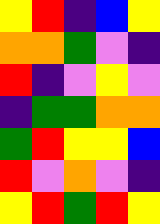[["yellow", "red", "indigo", "blue", "yellow"], ["orange", "orange", "green", "violet", "indigo"], ["red", "indigo", "violet", "yellow", "violet"], ["indigo", "green", "green", "orange", "orange"], ["green", "red", "yellow", "yellow", "blue"], ["red", "violet", "orange", "violet", "indigo"], ["yellow", "red", "green", "red", "yellow"]]